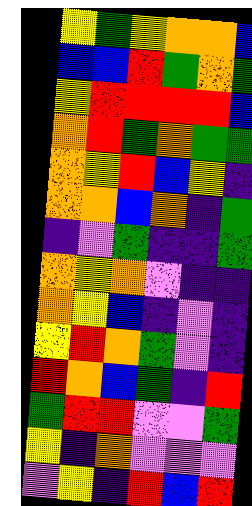[["yellow", "green", "yellow", "orange", "orange", "blue"], ["blue", "blue", "red", "green", "orange", "green"], ["yellow", "red", "red", "red", "red", "blue"], ["orange", "red", "green", "orange", "green", "green"], ["orange", "yellow", "red", "blue", "yellow", "indigo"], ["orange", "orange", "blue", "orange", "indigo", "green"], ["indigo", "violet", "green", "indigo", "indigo", "green"], ["orange", "yellow", "orange", "violet", "indigo", "indigo"], ["orange", "yellow", "blue", "indigo", "violet", "indigo"], ["yellow", "red", "orange", "green", "violet", "indigo"], ["red", "orange", "blue", "green", "indigo", "red"], ["green", "red", "red", "violet", "violet", "green"], ["yellow", "indigo", "orange", "violet", "violet", "violet"], ["violet", "yellow", "indigo", "red", "blue", "red"]]